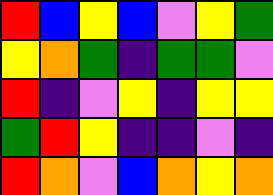[["red", "blue", "yellow", "blue", "violet", "yellow", "green"], ["yellow", "orange", "green", "indigo", "green", "green", "violet"], ["red", "indigo", "violet", "yellow", "indigo", "yellow", "yellow"], ["green", "red", "yellow", "indigo", "indigo", "violet", "indigo"], ["red", "orange", "violet", "blue", "orange", "yellow", "orange"]]